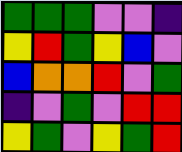[["green", "green", "green", "violet", "violet", "indigo"], ["yellow", "red", "green", "yellow", "blue", "violet"], ["blue", "orange", "orange", "red", "violet", "green"], ["indigo", "violet", "green", "violet", "red", "red"], ["yellow", "green", "violet", "yellow", "green", "red"]]